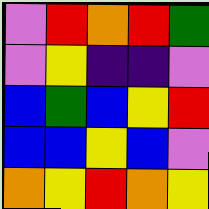[["violet", "red", "orange", "red", "green"], ["violet", "yellow", "indigo", "indigo", "violet"], ["blue", "green", "blue", "yellow", "red"], ["blue", "blue", "yellow", "blue", "violet"], ["orange", "yellow", "red", "orange", "yellow"]]